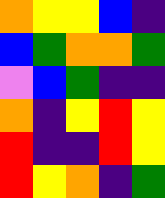[["orange", "yellow", "yellow", "blue", "indigo"], ["blue", "green", "orange", "orange", "green"], ["violet", "blue", "green", "indigo", "indigo"], ["orange", "indigo", "yellow", "red", "yellow"], ["red", "indigo", "indigo", "red", "yellow"], ["red", "yellow", "orange", "indigo", "green"]]